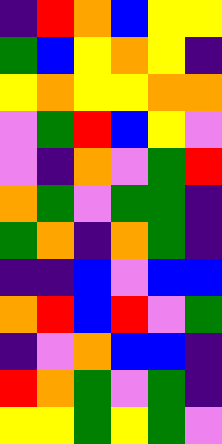[["indigo", "red", "orange", "blue", "yellow", "yellow"], ["green", "blue", "yellow", "orange", "yellow", "indigo"], ["yellow", "orange", "yellow", "yellow", "orange", "orange"], ["violet", "green", "red", "blue", "yellow", "violet"], ["violet", "indigo", "orange", "violet", "green", "red"], ["orange", "green", "violet", "green", "green", "indigo"], ["green", "orange", "indigo", "orange", "green", "indigo"], ["indigo", "indigo", "blue", "violet", "blue", "blue"], ["orange", "red", "blue", "red", "violet", "green"], ["indigo", "violet", "orange", "blue", "blue", "indigo"], ["red", "orange", "green", "violet", "green", "indigo"], ["yellow", "yellow", "green", "yellow", "green", "violet"]]